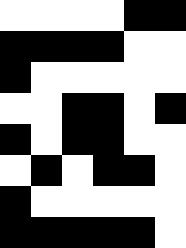[["white", "white", "white", "white", "black", "black"], ["black", "black", "black", "black", "white", "white"], ["black", "white", "white", "white", "white", "white"], ["white", "white", "black", "black", "white", "black"], ["black", "white", "black", "black", "white", "white"], ["white", "black", "white", "black", "black", "white"], ["black", "white", "white", "white", "white", "white"], ["black", "black", "black", "black", "black", "white"]]